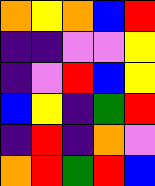[["orange", "yellow", "orange", "blue", "red"], ["indigo", "indigo", "violet", "violet", "yellow"], ["indigo", "violet", "red", "blue", "yellow"], ["blue", "yellow", "indigo", "green", "red"], ["indigo", "red", "indigo", "orange", "violet"], ["orange", "red", "green", "red", "blue"]]